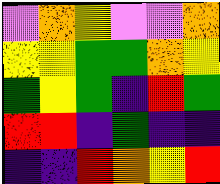[["violet", "orange", "yellow", "violet", "violet", "orange"], ["yellow", "yellow", "green", "green", "orange", "yellow"], ["green", "yellow", "green", "indigo", "red", "green"], ["red", "red", "indigo", "green", "indigo", "indigo"], ["indigo", "indigo", "red", "orange", "yellow", "red"]]